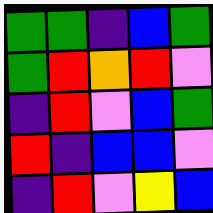[["green", "green", "indigo", "blue", "green"], ["green", "red", "orange", "red", "violet"], ["indigo", "red", "violet", "blue", "green"], ["red", "indigo", "blue", "blue", "violet"], ["indigo", "red", "violet", "yellow", "blue"]]